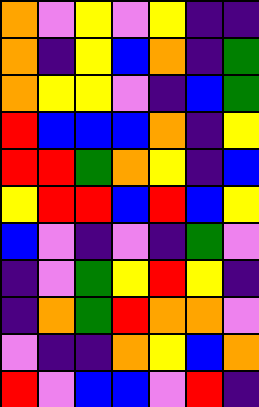[["orange", "violet", "yellow", "violet", "yellow", "indigo", "indigo"], ["orange", "indigo", "yellow", "blue", "orange", "indigo", "green"], ["orange", "yellow", "yellow", "violet", "indigo", "blue", "green"], ["red", "blue", "blue", "blue", "orange", "indigo", "yellow"], ["red", "red", "green", "orange", "yellow", "indigo", "blue"], ["yellow", "red", "red", "blue", "red", "blue", "yellow"], ["blue", "violet", "indigo", "violet", "indigo", "green", "violet"], ["indigo", "violet", "green", "yellow", "red", "yellow", "indigo"], ["indigo", "orange", "green", "red", "orange", "orange", "violet"], ["violet", "indigo", "indigo", "orange", "yellow", "blue", "orange"], ["red", "violet", "blue", "blue", "violet", "red", "indigo"]]